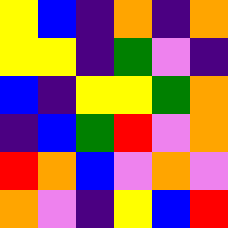[["yellow", "blue", "indigo", "orange", "indigo", "orange"], ["yellow", "yellow", "indigo", "green", "violet", "indigo"], ["blue", "indigo", "yellow", "yellow", "green", "orange"], ["indigo", "blue", "green", "red", "violet", "orange"], ["red", "orange", "blue", "violet", "orange", "violet"], ["orange", "violet", "indigo", "yellow", "blue", "red"]]